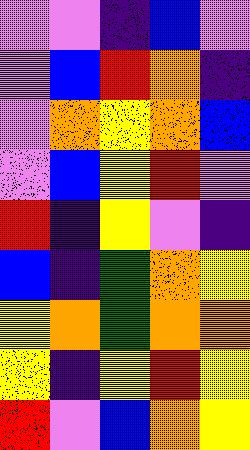[["violet", "violet", "indigo", "blue", "violet"], ["violet", "blue", "red", "orange", "indigo"], ["violet", "orange", "yellow", "orange", "blue"], ["violet", "blue", "yellow", "red", "violet"], ["red", "indigo", "yellow", "violet", "indigo"], ["blue", "indigo", "green", "orange", "yellow"], ["yellow", "orange", "green", "orange", "orange"], ["yellow", "indigo", "yellow", "red", "yellow"], ["red", "violet", "blue", "orange", "yellow"]]